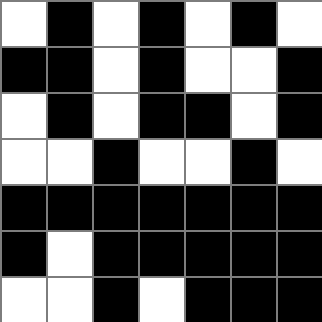[["white", "black", "white", "black", "white", "black", "white"], ["black", "black", "white", "black", "white", "white", "black"], ["white", "black", "white", "black", "black", "white", "black"], ["white", "white", "black", "white", "white", "black", "white"], ["black", "black", "black", "black", "black", "black", "black"], ["black", "white", "black", "black", "black", "black", "black"], ["white", "white", "black", "white", "black", "black", "black"]]